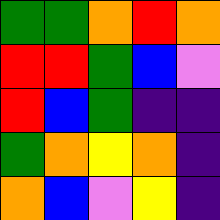[["green", "green", "orange", "red", "orange"], ["red", "red", "green", "blue", "violet"], ["red", "blue", "green", "indigo", "indigo"], ["green", "orange", "yellow", "orange", "indigo"], ["orange", "blue", "violet", "yellow", "indigo"]]